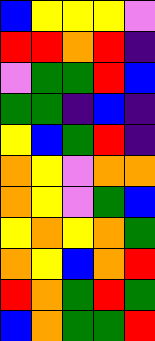[["blue", "yellow", "yellow", "yellow", "violet"], ["red", "red", "orange", "red", "indigo"], ["violet", "green", "green", "red", "blue"], ["green", "green", "indigo", "blue", "indigo"], ["yellow", "blue", "green", "red", "indigo"], ["orange", "yellow", "violet", "orange", "orange"], ["orange", "yellow", "violet", "green", "blue"], ["yellow", "orange", "yellow", "orange", "green"], ["orange", "yellow", "blue", "orange", "red"], ["red", "orange", "green", "red", "green"], ["blue", "orange", "green", "green", "red"]]